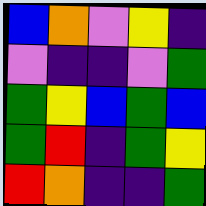[["blue", "orange", "violet", "yellow", "indigo"], ["violet", "indigo", "indigo", "violet", "green"], ["green", "yellow", "blue", "green", "blue"], ["green", "red", "indigo", "green", "yellow"], ["red", "orange", "indigo", "indigo", "green"]]